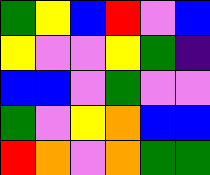[["green", "yellow", "blue", "red", "violet", "blue"], ["yellow", "violet", "violet", "yellow", "green", "indigo"], ["blue", "blue", "violet", "green", "violet", "violet"], ["green", "violet", "yellow", "orange", "blue", "blue"], ["red", "orange", "violet", "orange", "green", "green"]]